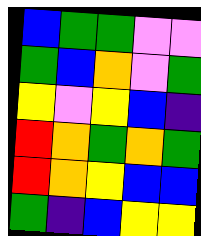[["blue", "green", "green", "violet", "violet"], ["green", "blue", "orange", "violet", "green"], ["yellow", "violet", "yellow", "blue", "indigo"], ["red", "orange", "green", "orange", "green"], ["red", "orange", "yellow", "blue", "blue"], ["green", "indigo", "blue", "yellow", "yellow"]]